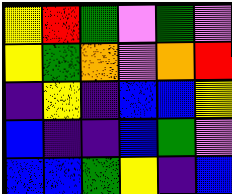[["yellow", "red", "green", "violet", "green", "violet"], ["yellow", "green", "orange", "violet", "orange", "red"], ["indigo", "yellow", "indigo", "blue", "blue", "yellow"], ["blue", "indigo", "indigo", "blue", "green", "violet"], ["blue", "blue", "green", "yellow", "indigo", "blue"]]